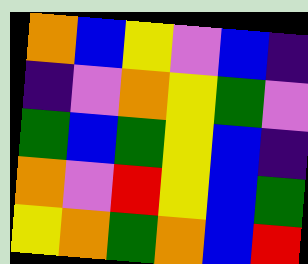[["orange", "blue", "yellow", "violet", "blue", "indigo"], ["indigo", "violet", "orange", "yellow", "green", "violet"], ["green", "blue", "green", "yellow", "blue", "indigo"], ["orange", "violet", "red", "yellow", "blue", "green"], ["yellow", "orange", "green", "orange", "blue", "red"]]